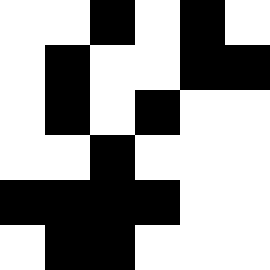[["white", "white", "black", "white", "black", "white"], ["white", "black", "white", "white", "black", "black"], ["white", "black", "white", "black", "white", "white"], ["white", "white", "black", "white", "white", "white"], ["black", "black", "black", "black", "white", "white"], ["white", "black", "black", "white", "white", "white"]]